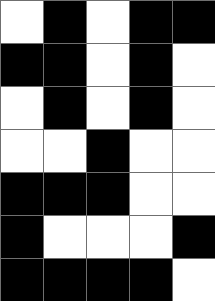[["white", "black", "white", "black", "black"], ["black", "black", "white", "black", "white"], ["white", "black", "white", "black", "white"], ["white", "white", "black", "white", "white"], ["black", "black", "black", "white", "white"], ["black", "white", "white", "white", "black"], ["black", "black", "black", "black", "white"]]